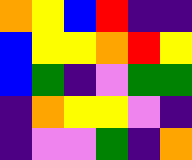[["orange", "yellow", "blue", "red", "indigo", "indigo"], ["blue", "yellow", "yellow", "orange", "red", "yellow"], ["blue", "green", "indigo", "violet", "green", "green"], ["indigo", "orange", "yellow", "yellow", "violet", "indigo"], ["indigo", "violet", "violet", "green", "indigo", "orange"]]